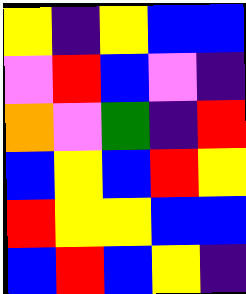[["yellow", "indigo", "yellow", "blue", "blue"], ["violet", "red", "blue", "violet", "indigo"], ["orange", "violet", "green", "indigo", "red"], ["blue", "yellow", "blue", "red", "yellow"], ["red", "yellow", "yellow", "blue", "blue"], ["blue", "red", "blue", "yellow", "indigo"]]